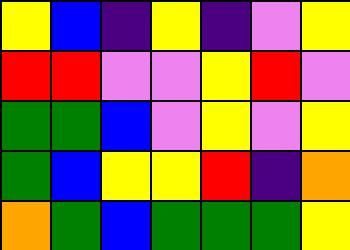[["yellow", "blue", "indigo", "yellow", "indigo", "violet", "yellow"], ["red", "red", "violet", "violet", "yellow", "red", "violet"], ["green", "green", "blue", "violet", "yellow", "violet", "yellow"], ["green", "blue", "yellow", "yellow", "red", "indigo", "orange"], ["orange", "green", "blue", "green", "green", "green", "yellow"]]